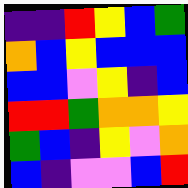[["indigo", "indigo", "red", "yellow", "blue", "green"], ["orange", "blue", "yellow", "blue", "blue", "blue"], ["blue", "blue", "violet", "yellow", "indigo", "blue"], ["red", "red", "green", "orange", "orange", "yellow"], ["green", "blue", "indigo", "yellow", "violet", "orange"], ["blue", "indigo", "violet", "violet", "blue", "red"]]